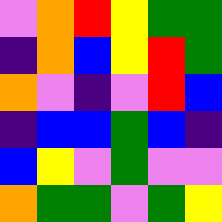[["violet", "orange", "red", "yellow", "green", "green"], ["indigo", "orange", "blue", "yellow", "red", "green"], ["orange", "violet", "indigo", "violet", "red", "blue"], ["indigo", "blue", "blue", "green", "blue", "indigo"], ["blue", "yellow", "violet", "green", "violet", "violet"], ["orange", "green", "green", "violet", "green", "yellow"]]